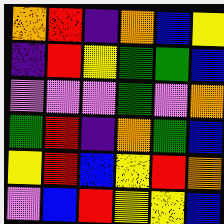[["orange", "red", "indigo", "orange", "blue", "yellow"], ["indigo", "red", "yellow", "green", "green", "blue"], ["violet", "violet", "violet", "green", "violet", "orange"], ["green", "red", "indigo", "orange", "green", "blue"], ["yellow", "red", "blue", "yellow", "red", "orange"], ["violet", "blue", "red", "yellow", "yellow", "blue"]]